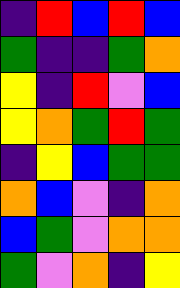[["indigo", "red", "blue", "red", "blue"], ["green", "indigo", "indigo", "green", "orange"], ["yellow", "indigo", "red", "violet", "blue"], ["yellow", "orange", "green", "red", "green"], ["indigo", "yellow", "blue", "green", "green"], ["orange", "blue", "violet", "indigo", "orange"], ["blue", "green", "violet", "orange", "orange"], ["green", "violet", "orange", "indigo", "yellow"]]